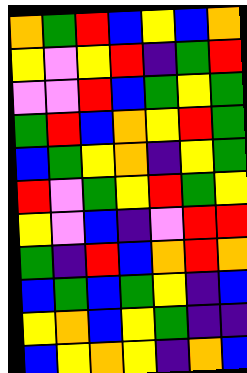[["orange", "green", "red", "blue", "yellow", "blue", "orange"], ["yellow", "violet", "yellow", "red", "indigo", "green", "red"], ["violet", "violet", "red", "blue", "green", "yellow", "green"], ["green", "red", "blue", "orange", "yellow", "red", "green"], ["blue", "green", "yellow", "orange", "indigo", "yellow", "green"], ["red", "violet", "green", "yellow", "red", "green", "yellow"], ["yellow", "violet", "blue", "indigo", "violet", "red", "red"], ["green", "indigo", "red", "blue", "orange", "red", "orange"], ["blue", "green", "blue", "green", "yellow", "indigo", "blue"], ["yellow", "orange", "blue", "yellow", "green", "indigo", "indigo"], ["blue", "yellow", "orange", "yellow", "indigo", "orange", "blue"]]